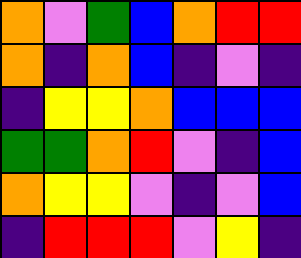[["orange", "violet", "green", "blue", "orange", "red", "red"], ["orange", "indigo", "orange", "blue", "indigo", "violet", "indigo"], ["indigo", "yellow", "yellow", "orange", "blue", "blue", "blue"], ["green", "green", "orange", "red", "violet", "indigo", "blue"], ["orange", "yellow", "yellow", "violet", "indigo", "violet", "blue"], ["indigo", "red", "red", "red", "violet", "yellow", "indigo"]]